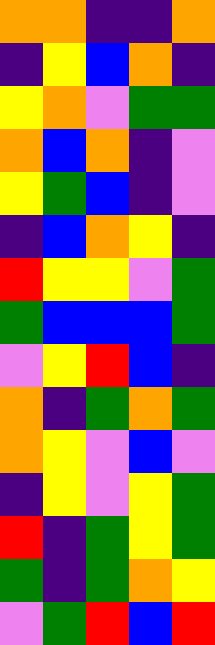[["orange", "orange", "indigo", "indigo", "orange"], ["indigo", "yellow", "blue", "orange", "indigo"], ["yellow", "orange", "violet", "green", "green"], ["orange", "blue", "orange", "indigo", "violet"], ["yellow", "green", "blue", "indigo", "violet"], ["indigo", "blue", "orange", "yellow", "indigo"], ["red", "yellow", "yellow", "violet", "green"], ["green", "blue", "blue", "blue", "green"], ["violet", "yellow", "red", "blue", "indigo"], ["orange", "indigo", "green", "orange", "green"], ["orange", "yellow", "violet", "blue", "violet"], ["indigo", "yellow", "violet", "yellow", "green"], ["red", "indigo", "green", "yellow", "green"], ["green", "indigo", "green", "orange", "yellow"], ["violet", "green", "red", "blue", "red"]]